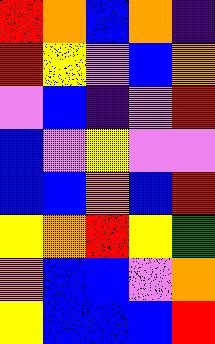[["red", "orange", "blue", "orange", "indigo"], ["red", "yellow", "violet", "blue", "orange"], ["violet", "blue", "indigo", "violet", "red"], ["blue", "violet", "yellow", "violet", "violet"], ["blue", "blue", "orange", "blue", "red"], ["yellow", "orange", "red", "yellow", "green"], ["orange", "blue", "blue", "violet", "orange"], ["yellow", "blue", "blue", "blue", "red"]]